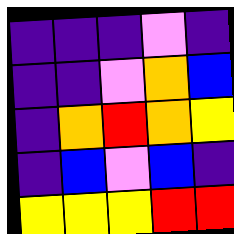[["indigo", "indigo", "indigo", "violet", "indigo"], ["indigo", "indigo", "violet", "orange", "blue"], ["indigo", "orange", "red", "orange", "yellow"], ["indigo", "blue", "violet", "blue", "indigo"], ["yellow", "yellow", "yellow", "red", "red"]]